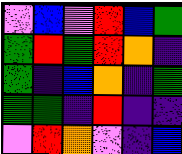[["violet", "blue", "violet", "red", "blue", "green"], ["green", "red", "green", "red", "orange", "indigo"], ["green", "indigo", "blue", "orange", "indigo", "green"], ["green", "green", "indigo", "red", "indigo", "indigo"], ["violet", "red", "orange", "violet", "indigo", "blue"]]